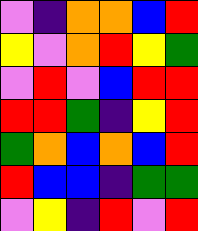[["violet", "indigo", "orange", "orange", "blue", "red"], ["yellow", "violet", "orange", "red", "yellow", "green"], ["violet", "red", "violet", "blue", "red", "red"], ["red", "red", "green", "indigo", "yellow", "red"], ["green", "orange", "blue", "orange", "blue", "red"], ["red", "blue", "blue", "indigo", "green", "green"], ["violet", "yellow", "indigo", "red", "violet", "red"]]